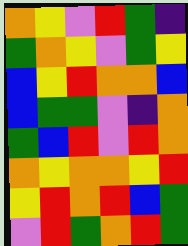[["orange", "yellow", "violet", "red", "green", "indigo"], ["green", "orange", "yellow", "violet", "green", "yellow"], ["blue", "yellow", "red", "orange", "orange", "blue"], ["blue", "green", "green", "violet", "indigo", "orange"], ["green", "blue", "red", "violet", "red", "orange"], ["orange", "yellow", "orange", "orange", "yellow", "red"], ["yellow", "red", "orange", "red", "blue", "green"], ["violet", "red", "green", "orange", "red", "green"]]